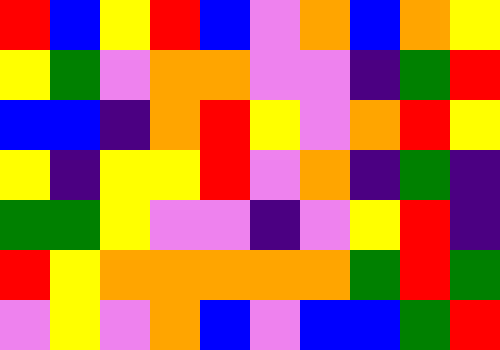[["red", "blue", "yellow", "red", "blue", "violet", "orange", "blue", "orange", "yellow"], ["yellow", "green", "violet", "orange", "orange", "violet", "violet", "indigo", "green", "red"], ["blue", "blue", "indigo", "orange", "red", "yellow", "violet", "orange", "red", "yellow"], ["yellow", "indigo", "yellow", "yellow", "red", "violet", "orange", "indigo", "green", "indigo"], ["green", "green", "yellow", "violet", "violet", "indigo", "violet", "yellow", "red", "indigo"], ["red", "yellow", "orange", "orange", "orange", "orange", "orange", "green", "red", "green"], ["violet", "yellow", "violet", "orange", "blue", "violet", "blue", "blue", "green", "red"]]